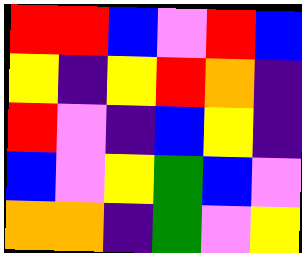[["red", "red", "blue", "violet", "red", "blue"], ["yellow", "indigo", "yellow", "red", "orange", "indigo"], ["red", "violet", "indigo", "blue", "yellow", "indigo"], ["blue", "violet", "yellow", "green", "blue", "violet"], ["orange", "orange", "indigo", "green", "violet", "yellow"]]